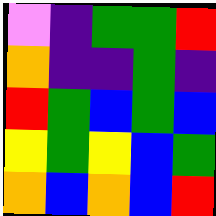[["violet", "indigo", "green", "green", "red"], ["orange", "indigo", "indigo", "green", "indigo"], ["red", "green", "blue", "green", "blue"], ["yellow", "green", "yellow", "blue", "green"], ["orange", "blue", "orange", "blue", "red"]]